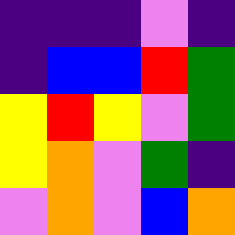[["indigo", "indigo", "indigo", "violet", "indigo"], ["indigo", "blue", "blue", "red", "green"], ["yellow", "red", "yellow", "violet", "green"], ["yellow", "orange", "violet", "green", "indigo"], ["violet", "orange", "violet", "blue", "orange"]]